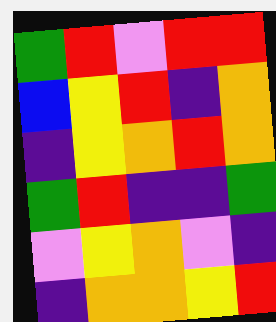[["green", "red", "violet", "red", "red"], ["blue", "yellow", "red", "indigo", "orange"], ["indigo", "yellow", "orange", "red", "orange"], ["green", "red", "indigo", "indigo", "green"], ["violet", "yellow", "orange", "violet", "indigo"], ["indigo", "orange", "orange", "yellow", "red"]]